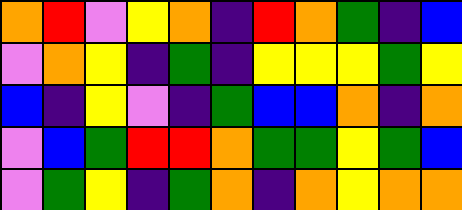[["orange", "red", "violet", "yellow", "orange", "indigo", "red", "orange", "green", "indigo", "blue"], ["violet", "orange", "yellow", "indigo", "green", "indigo", "yellow", "yellow", "yellow", "green", "yellow"], ["blue", "indigo", "yellow", "violet", "indigo", "green", "blue", "blue", "orange", "indigo", "orange"], ["violet", "blue", "green", "red", "red", "orange", "green", "green", "yellow", "green", "blue"], ["violet", "green", "yellow", "indigo", "green", "orange", "indigo", "orange", "yellow", "orange", "orange"]]